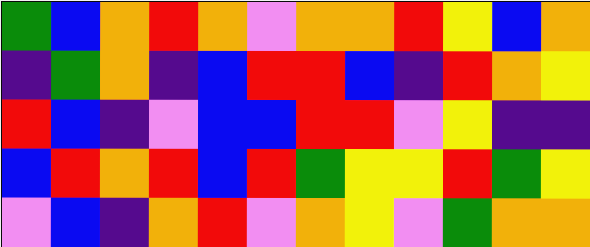[["green", "blue", "orange", "red", "orange", "violet", "orange", "orange", "red", "yellow", "blue", "orange"], ["indigo", "green", "orange", "indigo", "blue", "red", "red", "blue", "indigo", "red", "orange", "yellow"], ["red", "blue", "indigo", "violet", "blue", "blue", "red", "red", "violet", "yellow", "indigo", "indigo"], ["blue", "red", "orange", "red", "blue", "red", "green", "yellow", "yellow", "red", "green", "yellow"], ["violet", "blue", "indigo", "orange", "red", "violet", "orange", "yellow", "violet", "green", "orange", "orange"]]